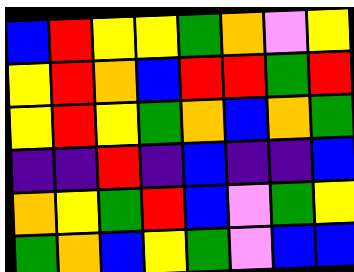[["blue", "red", "yellow", "yellow", "green", "orange", "violet", "yellow"], ["yellow", "red", "orange", "blue", "red", "red", "green", "red"], ["yellow", "red", "yellow", "green", "orange", "blue", "orange", "green"], ["indigo", "indigo", "red", "indigo", "blue", "indigo", "indigo", "blue"], ["orange", "yellow", "green", "red", "blue", "violet", "green", "yellow"], ["green", "orange", "blue", "yellow", "green", "violet", "blue", "blue"]]